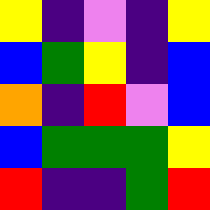[["yellow", "indigo", "violet", "indigo", "yellow"], ["blue", "green", "yellow", "indigo", "blue"], ["orange", "indigo", "red", "violet", "blue"], ["blue", "green", "green", "green", "yellow"], ["red", "indigo", "indigo", "green", "red"]]